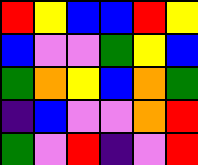[["red", "yellow", "blue", "blue", "red", "yellow"], ["blue", "violet", "violet", "green", "yellow", "blue"], ["green", "orange", "yellow", "blue", "orange", "green"], ["indigo", "blue", "violet", "violet", "orange", "red"], ["green", "violet", "red", "indigo", "violet", "red"]]